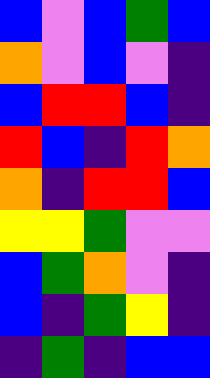[["blue", "violet", "blue", "green", "blue"], ["orange", "violet", "blue", "violet", "indigo"], ["blue", "red", "red", "blue", "indigo"], ["red", "blue", "indigo", "red", "orange"], ["orange", "indigo", "red", "red", "blue"], ["yellow", "yellow", "green", "violet", "violet"], ["blue", "green", "orange", "violet", "indigo"], ["blue", "indigo", "green", "yellow", "indigo"], ["indigo", "green", "indigo", "blue", "blue"]]